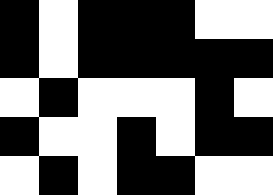[["black", "white", "black", "black", "black", "white", "white"], ["black", "white", "black", "black", "black", "black", "black"], ["white", "black", "white", "white", "white", "black", "white"], ["black", "white", "white", "black", "white", "black", "black"], ["white", "black", "white", "black", "black", "white", "white"]]